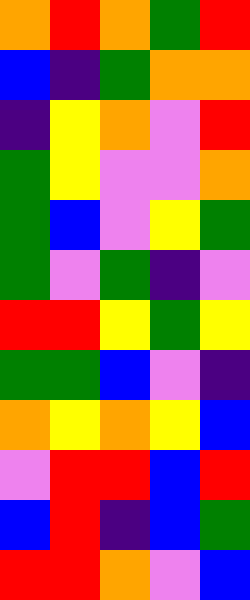[["orange", "red", "orange", "green", "red"], ["blue", "indigo", "green", "orange", "orange"], ["indigo", "yellow", "orange", "violet", "red"], ["green", "yellow", "violet", "violet", "orange"], ["green", "blue", "violet", "yellow", "green"], ["green", "violet", "green", "indigo", "violet"], ["red", "red", "yellow", "green", "yellow"], ["green", "green", "blue", "violet", "indigo"], ["orange", "yellow", "orange", "yellow", "blue"], ["violet", "red", "red", "blue", "red"], ["blue", "red", "indigo", "blue", "green"], ["red", "red", "orange", "violet", "blue"]]